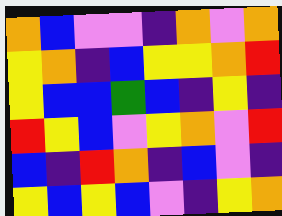[["orange", "blue", "violet", "violet", "indigo", "orange", "violet", "orange"], ["yellow", "orange", "indigo", "blue", "yellow", "yellow", "orange", "red"], ["yellow", "blue", "blue", "green", "blue", "indigo", "yellow", "indigo"], ["red", "yellow", "blue", "violet", "yellow", "orange", "violet", "red"], ["blue", "indigo", "red", "orange", "indigo", "blue", "violet", "indigo"], ["yellow", "blue", "yellow", "blue", "violet", "indigo", "yellow", "orange"]]